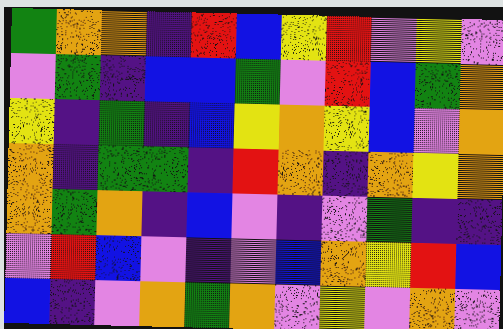[["green", "orange", "orange", "indigo", "red", "blue", "yellow", "red", "violet", "yellow", "violet"], ["violet", "green", "indigo", "blue", "blue", "green", "violet", "red", "blue", "green", "orange"], ["yellow", "indigo", "green", "indigo", "blue", "yellow", "orange", "yellow", "blue", "violet", "orange"], ["orange", "indigo", "green", "green", "indigo", "red", "orange", "indigo", "orange", "yellow", "orange"], ["orange", "green", "orange", "indigo", "blue", "violet", "indigo", "violet", "green", "indigo", "indigo"], ["violet", "red", "blue", "violet", "indigo", "violet", "blue", "orange", "yellow", "red", "blue"], ["blue", "indigo", "violet", "orange", "green", "orange", "violet", "yellow", "violet", "orange", "violet"]]